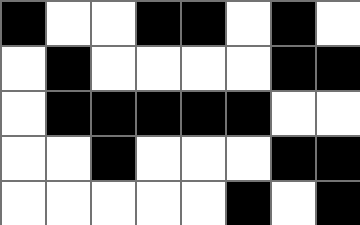[["black", "white", "white", "black", "black", "white", "black", "white"], ["white", "black", "white", "white", "white", "white", "black", "black"], ["white", "black", "black", "black", "black", "black", "white", "white"], ["white", "white", "black", "white", "white", "white", "black", "black"], ["white", "white", "white", "white", "white", "black", "white", "black"]]